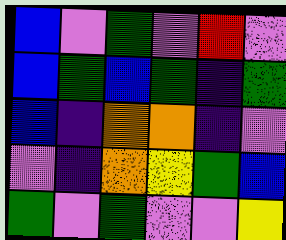[["blue", "violet", "green", "violet", "red", "violet"], ["blue", "green", "blue", "green", "indigo", "green"], ["blue", "indigo", "orange", "orange", "indigo", "violet"], ["violet", "indigo", "orange", "yellow", "green", "blue"], ["green", "violet", "green", "violet", "violet", "yellow"]]